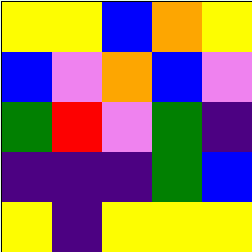[["yellow", "yellow", "blue", "orange", "yellow"], ["blue", "violet", "orange", "blue", "violet"], ["green", "red", "violet", "green", "indigo"], ["indigo", "indigo", "indigo", "green", "blue"], ["yellow", "indigo", "yellow", "yellow", "yellow"]]